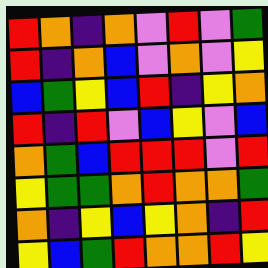[["red", "orange", "indigo", "orange", "violet", "red", "violet", "green"], ["red", "indigo", "orange", "blue", "violet", "orange", "violet", "yellow"], ["blue", "green", "yellow", "blue", "red", "indigo", "yellow", "orange"], ["red", "indigo", "red", "violet", "blue", "yellow", "violet", "blue"], ["orange", "green", "blue", "red", "red", "red", "violet", "red"], ["yellow", "green", "green", "orange", "red", "orange", "orange", "green"], ["orange", "indigo", "yellow", "blue", "yellow", "orange", "indigo", "red"], ["yellow", "blue", "green", "red", "orange", "orange", "red", "yellow"]]